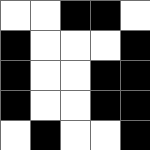[["white", "white", "black", "black", "white"], ["black", "white", "white", "white", "black"], ["black", "white", "white", "black", "black"], ["black", "white", "white", "black", "black"], ["white", "black", "white", "white", "black"]]